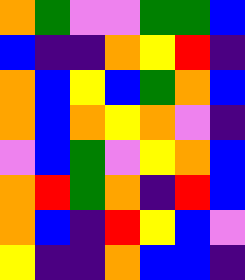[["orange", "green", "violet", "violet", "green", "green", "blue"], ["blue", "indigo", "indigo", "orange", "yellow", "red", "indigo"], ["orange", "blue", "yellow", "blue", "green", "orange", "blue"], ["orange", "blue", "orange", "yellow", "orange", "violet", "indigo"], ["violet", "blue", "green", "violet", "yellow", "orange", "blue"], ["orange", "red", "green", "orange", "indigo", "red", "blue"], ["orange", "blue", "indigo", "red", "yellow", "blue", "violet"], ["yellow", "indigo", "indigo", "orange", "blue", "blue", "indigo"]]